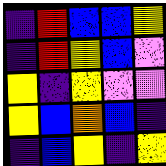[["indigo", "red", "blue", "blue", "yellow"], ["indigo", "red", "yellow", "blue", "violet"], ["yellow", "indigo", "yellow", "violet", "violet"], ["yellow", "blue", "orange", "blue", "indigo"], ["indigo", "blue", "yellow", "indigo", "yellow"]]